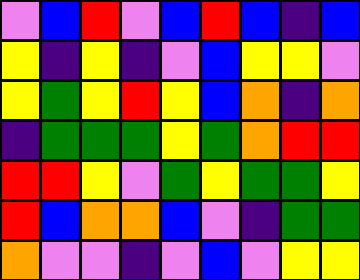[["violet", "blue", "red", "violet", "blue", "red", "blue", "indigo", "blue"], ["yellow", "indigo", "yellow", "indigo", "violet", "blue", "yellow", "yellow", "violet"], ["yellow", "green", "yellow", "red", "yellow", "blue", "orange", "indigo", "orange"], ["indigo", "green", "green", "green", "yellow", "green", "orange", "red", "red"], ["red", "red", "yellow", "violet", "green", "yellow", "green", "green", "yellow"], ["red", "blue", "orange", "orange", "blue", "violet", "indigo", "green", "green"], ["orange", "violet", "violet", "indigo", "violet", "blue", "violet", "yellow", "yellow"]]